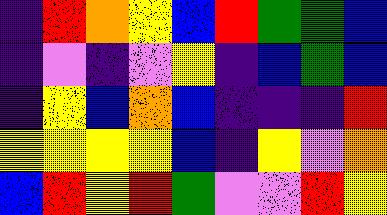[["indigo", "red", "orange", "yellow", "blue", "red", "green", "green", "blue"], ["indigo", "violet", "indigo", "violet", "yellow", "indigo", "blue", "green", "blue"], ["indigo", "yellow", "blue", "orange", "blue", "indigo", "indigo", "indigo", "red"], ["yellow", "yellow", "yellow", "yellow", "blue", "indigo", "yellow", "violet", "orange"], ["blue", "red", "yellow", "red", "green", "violet", "violet", "red", "yellow"]]